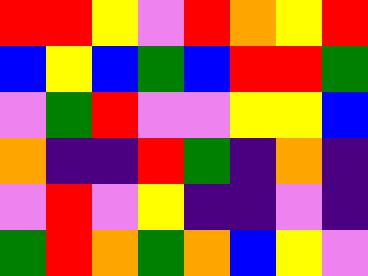[["red", "red", "yellow", "violet", "red", "orange", "yellow", "red"], ["blue", "yellow", "blue", "green", "blue", "red", "red", "green"], ["violet", "green", "red", "violet", "violet", "yellow", "yellow", "blue"], ["orange", "indigo", "indigo", "red", "green", "indigo", "orange", "indigo"], ["violet", "red", "violet", "yellow", "indigo", "indigo", "violet", "indigo"], ["green", "red", "orange", "green", "orange", "blue", "yellow", "violet"]]